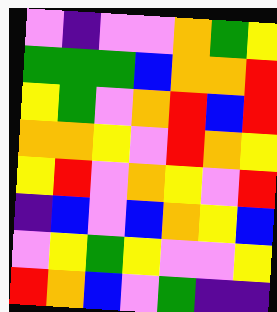[["violet", "indigo", "violet", "violet", "orange", "green", "yellow"], ["green", "green", "green", "blue", "orange", "orange", "red"], ["yellow", "green", "violet", "orange", "red", "blue", "red"], ["orange", "orange", "yellow", "violet", "red", "orange", "yellow"], ["yellow", "red", "violet", "orange", "yellow", "violet", "red"], ["indigo", "blue", "violet", "blue", "orange", "yellow", "blue"], ["violet", "yellow", "green", "yellow", "violet", "violet", "yellow"], ["red", "orange", "blue", "violet", "green", "indigo", "indigo"]]